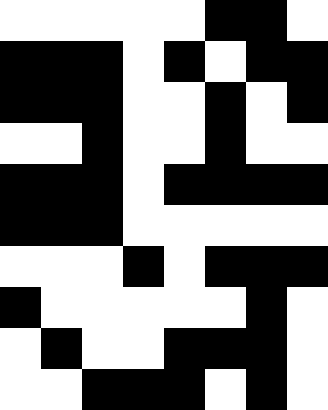[["white", "white", "white", "white", "white", "black", "black", "white"], ["black", "black", "black", "white", "black", "white", "black", "black"], ["black", "black", "black", "white", "white", "black", "white", "black"], ["white", "white", "black", "white", "white", "black", "white", "white"], ["black", "black", "black", "white", "black", "black", "black", "black"], ["black", "black", "black", "white", "white", "white", "white", "white"], ["white", "white", "white", "black", "white", "black", "black", "black"], ["black", "white", "white", "white", "white", "white", "black", "white"], ["white", "black", "white", "white", "black", "black", "black", "white"], ["white", "white", "black", "black", "black", "white", "black", "white"]]